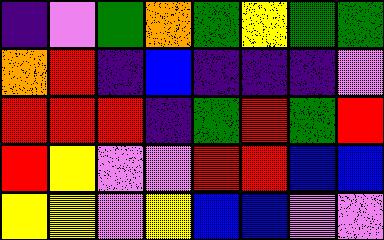[["indigo", "violet", "green", "orange", "green", "yellow", "green", "green"], ["orange", "red", "indigo", "blue", "indigo", "indigo", "indigo", "violet"], ["red", "red", "red", "indigo", "green", "red", "green", "red"], ["red", "yellow", "violet", "violet", "red", "red", "blue", "blue"], ["yellow", "yellow", "violet", "yellow", "blue", "blue", "violet", "violet"]]